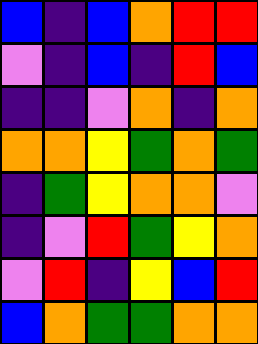[["blue", "indigo", "blue", "orange", "red", "red"], ["violet", "indigo", "blue", "indigo", "red", "blue"], ["indigo", "indigo", "violet", "orange", "indigo", "orange"], ["orange", "orange", "yellow", "green", "orange", "green"], ["indigo", "green", "yellow", "orange", "orange", "violet"], ["indigo", "violet", "red", "green", "yellow", "orange"], ["violet", "red", "indigo", "yellow", "blue", "red"], ["blue", "orange", "green", "green", "orange", "orange"]]